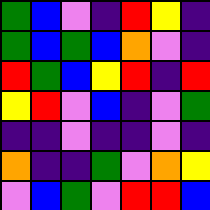[["green", "blue", "violet", "indigo", "red", "yellow", "indigo"], ["green", "blue", "green", "blue", "orange", "violet", "indigo"], ["red", "green", "blue", "yellow", "red", "indigo", "red"], ["yellow", "red", "violet", "blue", "indigo", "violet", "green"], ["indigo", "indigo", "violet", "indigo", "indigo", "violet", "indigo"], ["orange", "indigo", "indigo", "green", "violet", "orange", "yellow"], ["violet", "blue", "green", "violet", "red", "red", "blue"]]